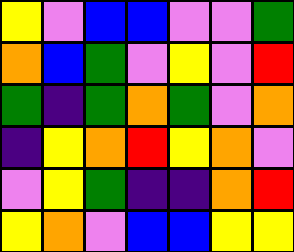[["yellow", "violet", "blue", "blue", "violet", "violet", "green"], ["orange", "blue", "green", "violet", "yellow", "violet", "red"], ["green", "indigo", "green", "orange", "green", "violet", "orange"], ["indigo", "yellow", "orange", "red", "yellow", "orange", "violet"], ["violet", "yellow", "green", "indigo", "indigo", "orange", "red"], ["yellow", "orange", "violet", "blue", "blue", "yellow", "yellow"]]